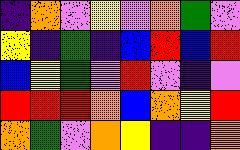[["indigo", "orange", "violet", "yellow", "violet", "orange", "green", "violet"], ["yellow", "indigo", "green", "indigo", "blue", "red", "blue", "red"], ["blue", "yellow", "green", "violet", "red", "violet", "indigo", "violet"], ["red", "red", "red", "orange", "blue", "orange", "yellow", "red"], ["orange", "green", "violet", "orange", "yellow", "indigo", "indigo", "orange"]]